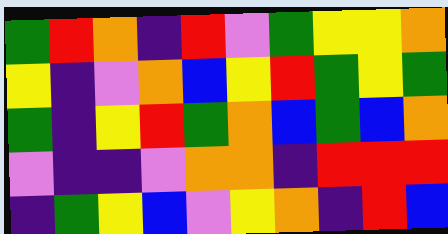[["green", "red", "orange", "indigo", "red", "violet", "green", "yellow", "yellow", "orange"], ["yellow", "indigo", "violet", "orange", "blue", "yellow", "red", "green", "yellow", "green"], ["green", "indigo", "yellow", "red", "green", "orange", "blue", "green", "blue", "orange"], ["violet", "indigo", "indigo", "violet", "orange", "orange", "indigo", "red", "red", "red"], ["indigo", "green", "yellow", "blue", "violet", "yellow", "orange", "indigo", "red", "blue"]]